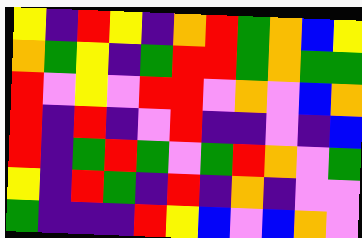[["yellow", "indigo", "red", "yellow", "indigo", "orange", "red", "green", "orange", "blue", "yellow"], ["orange", "green", "yellow", "indigo", "green", "red", "red", "green", "orange", "green", "green"], ["red", "violet", "yellow", "violet", "red", "red", "violet", "orange", "violet", "blue", "orange"], ["red", "indigo", "red", "indigo", "violet", "red", "indigo", "indigo", "violet", "indigo", "blue"], ["red", "indigo", "green", "red", "green", "violet", "green", "red", "orange", "violet", "green"], ["yellow", "indigo", "red", "green", "indigo", "red", "indigo", "orange", "indigo", "violet", "violet"], ["green", "indigo", "indigo", "indigo", "red", "yellow", "blue", "violet", "blue", "orange", "violet"]]